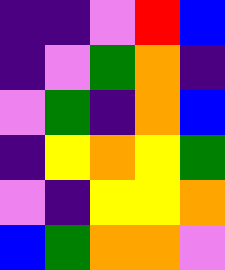[["indigo", "indigo", "violet", "red", "blue"], ["indigo", "violet", "green", "orange", "indigo"], ["violet", "green", "indigo", "orange", "blue"], ["indigo", "yellow", "orange", "yellow", "green"], ["violet", "indigo", "yellow", "yellow", "orange"], ["blue", "green", "orange", "orange", "violet"]]